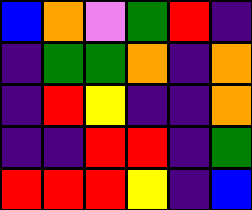[["blue", "orange", "violet", "green", "red", "indigo"], ["indigo", "green", "green", "orange", "indigo", "orange"], ["indigo", "red", "yellow", "indigo", "indigo", "orange"], ["indigo", "indigo", "red", "red", "indigo", "green"], ["red", "red", "red", "yellow", "indigo", "blue"]]